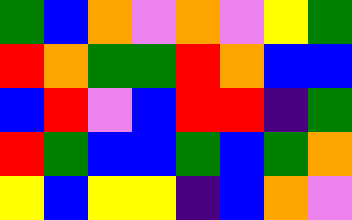[["green", "blue", "orange", "violet", "orange", "violet", "yellow", "green"], ["red", "orange", "green", "green", "red", "orange", "blue", "blue"], ["blue", "red", "violet", "blue", "red", "red", "indigo", "green"], ["red", "green", "blue", "blue", "green", "blue", "green", "orange"], ["yellow", "blue", "yellow", "yellow", "indigo", "blue", "orange", "violet"]]